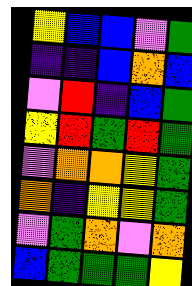[["yellow", "blue", "blue", "violet", "green"], ["indigo", "indigo", "blue", "orange", "blue"], ["violet", "red", "indigo", "blue", "green"], ["yellow", "red", "green", "red", "green"], ["violet", "orange", "orange", "yellow", "green"], ["orange", "indigo", "yellow", "yellow", "green"], ["violet", "green", "orange", "violet", "orange"], ["blue", "green", "green", "green", "yellow"]]